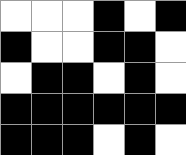[["white", "white", "white", "black", "white", "black"], ["black", "white", "white", "black", "black", "white"], ["white", "black", "black", "white", "black", "white"], ["black", "black", "black", "black", "black", "black"], ["black", "black", "black", "white", "black", "white"]]